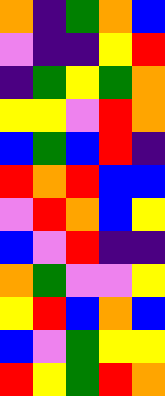[["orange", "indigo", "green", "orange", "blue"], ["violet", "indigo", "indigo", "yellow", "red"], ["indigo", "green", "yellow", "green", "orange"], ["yellow", "yellow", "violet", "red", "orange"], ["blue", "green", "blue", "red", "indigo"], ["red", "orange", "red", "blue", "blue"], ["violet", "red", "orange", "blue", "yellow"], ["blue", "violet", "red", "indigo", "indigo"], ["orange", "green", "violet", "violet", "yellow"], ["yellow", "red", "blue", "orange", "blue"], ["blue", "violet", "green", "yellow", "yellow"], ["red", "yellow", "green", "red", "orange"]]